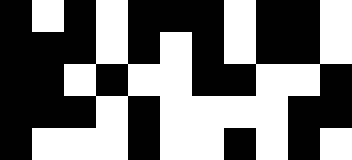[["black", "white", "black", "white", "black", "black", "black", "white", "black", "black", "white"], ["black", "black", "black", "white", "black", "white", "black", "white", "black", "black", "white"], ["black", "black", "white", "black", "white", "white", "black", "black", "white", "white", "black"], ["black", "black", "black", "white", "black", "white", "white", "white", "white", "black", "black"], ["black", "white", "white", "white", "black", "white", "white", "black", "white", "black", "white"]]